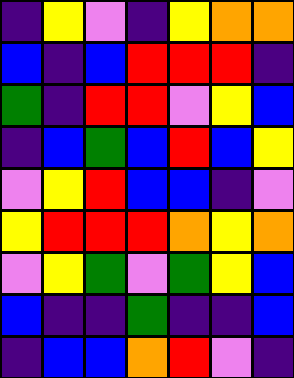[["indigo", "yellow", "violet", "indigo", "yellow", "orange", "orange"], ["blue", "indigo", "blue", "red", "red", "red", "indigo"], ["green", "indigo", "red", "red", "violet", "yellow", "blue"], ["indigo", "blue", "green", "blue", "red", "blue", "yellow"], ["violet", "yellow", "red", "blue", "blue", "indigo", "violet"], ["yellow", "red", "red", "red", "orange", "yellow", "orange"], ["violet", "yellow", "green", "violet", "green", "yellow", "blue"], ["blue", "indigo", "indigo", "green", "indigo", "indigo", "blue"], ["indigo", "blue", "blue", "orange", "red", "violet", "indigo"]]